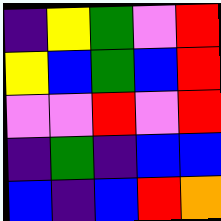[["indigo", "yellow", "green", "violet", "red"], ["yellow", "blue", "green", "blue", "red"], ["violet", "violet", "red", "violet", "red"], ["indigo", "green", "indigo", "blue", "blue"], ["blue", "indigo", "blue", "red", "orange"]]